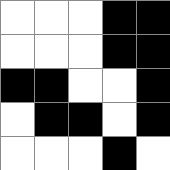[["white", "white", "white", "black", "black"], ["white", "white", "white", "black", "black"], ["black", "black", "white", "white", "black"], ["white", "black", "black", "white", "black"], ["white", "white", "white", "black", "white"]]